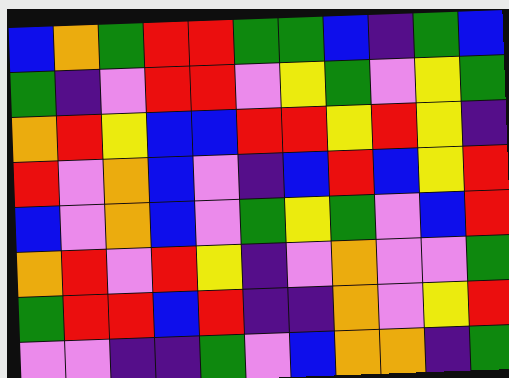[["blue", "orange", "green", "red", "red", "green", "green", "blue", "indigo", "green", "blue"], ["green", "indigo", "violet", "red", "red", "violet", "yellow", "green", "violet", "yellow", "green"], ["orange", "red", "yellow", "blue", "blue", "red", "red", "yellow", "red", "yellow", "indigo"], ["red", "violet", "orange", "blue", "violet", "indigo", "blue", "red", "blue", "yellow", "red"], ["blue", "violet", "orange", "blue", "violet", "green", "yellow", "green", "violet", "blue", "red"], ["orange", "red", "violet", "red", "yellow", "indigo", "violet", "orange", "violet", "violet", "green"], ["green", "red", "red", "blue", "red", "indigo", "indigo", "orange", "violet", "yellow", "red"], ["violet", "violet", "indigo", "indigo", "green", "violet", "blue", "orange", "orange", "indigo", "green"]]